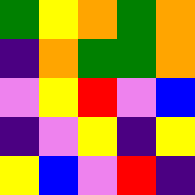[["green", "yellow", "orange", "green", "orange"], ["indigo", "orange", "green", "green", "orange"], ["violet", "yellow", "red", "violet", "blue"], ["indigo", "violet", "yellow", "indigo", "yellow"], ["yellow", "blue", "violet", "red", "indigo"]]